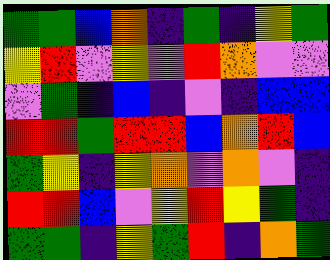[["green", "green", "blue", "orange", "indigo", "green", "indigo", "yellow", "green"], ["yellow", "red", "violet", "yellow", "violet", "red", "orange", "violet", "violet"], ["violet", "green", "indigo", "blue", "indigo", "violet", "indigo", "blue", "blue"], ["red", "red", "green", "red", "red", "blue", "orange", "red", "blue"], ["green", "yellow", "indigo", "yellow", "orange", "violet", "orange", "violet", "indigo"], ["red", "red", "blue", "violet", "yellow", "red", "yellow", "green", "indigo"], ["green", "green", "indigo", "yellow", "green", "red", "indigo", "orange", "green"]]